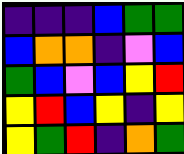[["indigo", "indigo", "indigo", "blue", "green", "green"], ["blue", "orange", "orange", "indigo", "violet", "blue"], ["green", "blue", "violet", "blue", "yellow", "red"], ["yellow", "red", "blue", "yellow", "indigo", "yellow"], ["yellow", "green", "red", "indigo", "orange", "green"]]